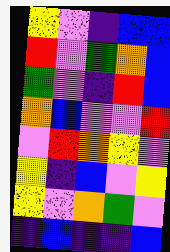[["yellow", "violet", "indigo", "blue", "blue"], ["red", "violet", "green", "orange", "blue"], ["green", "violet", "indigo", "red", "blue"], ["orange", "blue", "violet", "violet", "red"], ["violet", "red", "orange", "yellow", "violet"], ["yellow", "indigo", "blue", "violet", "yellow"], ["yellow", "violet", "orange", "green", "violet"], ["indigo", "blue", "indigo", "indigo", "blue"]]